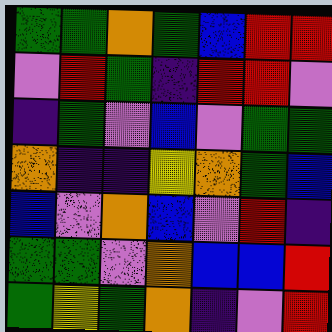[["green", "green", "orange", "green", "blue", "red", "red"], ["violet", "red", "green", "indigo", "red", "red", "violet"], ["indigo", "green", "violet", "blue", "violet", "green", "green"], ["orange", "indigo", "indigo", "yellow", "orange", "green", "blue"], ["blue", "violet", "orange", "blue", "violet", "red", "indigo"], ["green", "green", "violet", "orange", "blue", "blue", "red"], ["green", "yellow", "green", "orange", "indigo", "violet", "red"]]